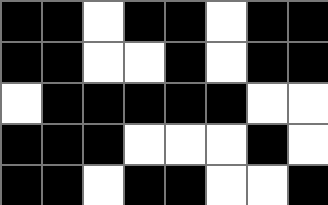[["black", "black", "white", "black", "black", "white", "black", "black"], ["black", "black", "white", "white", "black", "white", "black", "black"], ["white", "black", "black", "black", "black", "black", "white", "white"], ["black", "black", "black", "white", "white", "white", "black", "white"], ["black", "black", "white", "black", "black", "white", "white", "black"]]